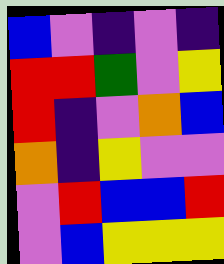[["blue", "violet", "indigo", "violet", "indigo"], ["red", "red", "green", "violet", "yellow"], ["red", "indigo", "violet", "orange", "blue"], ["orange", "indigo", "yellow", "violet", "violet"], ["violet", "red", "blue", "blue", "red"], ["violet", "blue", "yellow", "yellow", "yellow"]]